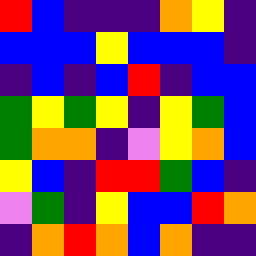[["red", "blue", "indigo", "indigo", "indigo", "orange", "yellow", "indigo"], ["blue", "blue", "blue", "yellow", "blue", "blue", "blue", "indigo"], ["indigo", "blue", "indigo", "blue", "red", "indigo", "blue", "blue"], ["green", "yellow", "green", "yellow", "indigo", "yellow", "green", "blue"], ["green", "orange", "orange", "indigo", "violet", "yellow", "orange", "blue"], ["yellow", "blue", "indigo", "red", "red", "green", "blue", "indigo"], ["violet", "green", "indigo", "yellow", "blue", "blue", "red", "orange"], ["indigo", "orange", "red", "orange", "blue", "orange", "indigo", "indigo"]]